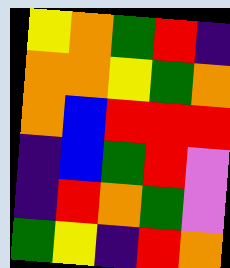[["yellow", "orange", "green", "red", "indigo"], ["orange", "orange", "yellow", "green", "orange"], ["orange", "blue", "red", "red", "red"], ["indigo", "blue", "green", "red", "violet"], ["indigo", "red", "orange", "green", "violet"], ["green", "yellow", "indigo", "red", "orange"]]